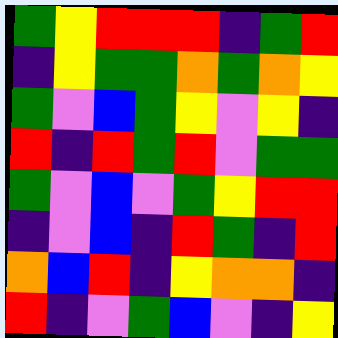[["green", "yellow", "red", "red", "red", "indigo", "green", "red"], ["indigo", "yellow", "green", "green", "orange", "green", "orange", "yellow"], ["green", "violet", "blue", "green", "yellow", "violet", "yellow", "indigo"], ["red", "indigo", "red", "green", "red", "violet", "green", "green"], ["green", "violet", "blue", "violet", "green", "yellow", "red", "red"], ["indigo", "violet", "blue", "indigo", "red", "green", "indigo", "red"], ["orange", "blue", "red", "indigo", "yellow", "orange", "orange", "indigo"], ["red", "indigo", "violet", "green", "blue", "violet", "indigo", "yellow"]]